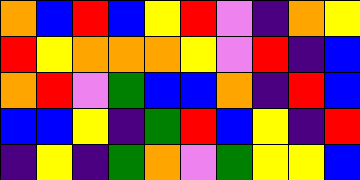[["orange", "blue", "red", "blue", "yellow", "red", "violet", "indigo", "orange", "yellow"], ["red", "yellow", "orange", "orange", "orange", "yellow", "violet", "red", "indigo", "blue"], ["orange", "red", "violet", "green", "blue", "blue", "orange", "indigo", "red", "blue"], ["blue", "blue", "yellow", "indigo", "green", "red", "blue", "yellow", "indigo", "red"], ["indigo", "yellow", "indigo", "green", "orange", "violet", "green", "yellow", "yellow", "blue"]]